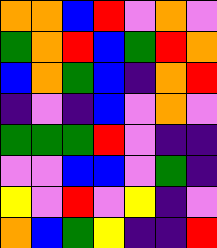[["orange", "orange", "blue", "red", "violet", "orange", "violet"], ["green", "orange", "red", "blue", "green", "red", "orange"], ["blue", "orange", "green", "blue", "indigo", "orange", "red"], ["indigo", "violet", "indigo", "blue", "violet", "orange", "violet"], ["green", "green", "green", "red", "violet", "indigo", "indigo"], ["violet", "violet", "blue", "blue", "violet", "green", "indigo"], ["yellow", "violet", "red", "violet", "yellow", "indigo", "violet"], ["orange", "blue", "green", "yellow", "indigo", "indigo", "red"]]